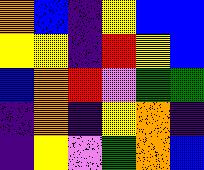[["orange", "blue", "indigo", "yellow", "blue", "blue"], ["yellow", "yellow", "indigo", "red", "yellow", "blue"], ["blue", "orange", "red", "violet", "green", "green"], ["indigo", "orange", "indigo", "yellow", "orange", "indigo"], ["indigo", "yellow", "violet", "green", "orange", "blue"]]